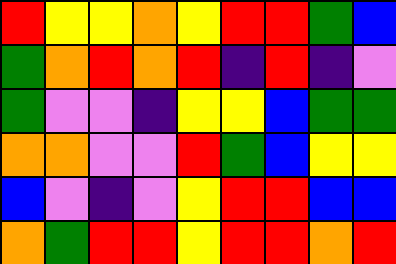[["red", "yellow", "yellow", "orange", "yellow", "red", "red", "green", "blue"], ["green", "orange", "red", "orange", "red", "indigo", "red", "indigo", "violet"], ["green", "violet", "violet", "indigo", "yellow", "yellow", "blue", "green", "green"], ["orange", "orange", "violet", "violet", "red", "green", "blue", "yellow", "yellow"], ["blue", "violet", "indigo", "violet", "yellow", "red", "red", "blue", "blue"], ["orange", "green", "red", "red", "yellow", "red", "red", "orange", "red"]]